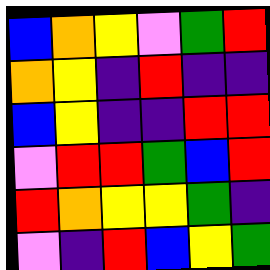[["blue", "orange", "yellow", "violet", "green", "red"], ["orange", "yellow", "indigo", "red", "indigo", "indigo"], ["blue", "yellow", "indigo", "indigo", "red", "red"], ["violet", "red", "red", "green", "blue", "red"], ["red", "orange", "yellow", "yellow", "green", "indigo"], ["violet", "indigo", "red", "blue", "yellow", "green"]]